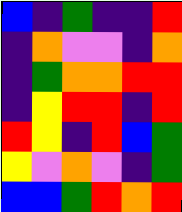[["blue", "indigo", "green", "indigo", "indigo", "red"], ["indigo", "orange", "violet", "violet", "indigo", "orange"], ["indigo", "green", "orange", "orange", "red", "red"], ["indigo", "yellow", "red", "red", "indigo", "red"], ["red", "yellow", "indigo", "red", "blue", "green"], ["yellow", "violet", "orange", "violet", "indigo", "green"], ["blue", "blue", "green", "red", "orange", "red"]]